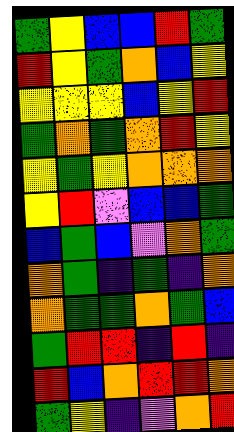[["green", "yellow", "blue", "blue", "red", "green"], ["red", "yellow", "green", "orange", "blue", "yellow"], ["yellow", "yellow", "yellow", "blue", "yellow", "red"], ["green", "orange", "green", "orange", "red", "yellow"], ["yellow", "green", "yellow", "orange", "orange", "orange"], ["yellow", "red", "violet", "blue", "blue", "green"], ["blue", "green", "blue", "violet", "orange", "green"], ["orange", "green", "indigo", "green", "indigo", "orange"], ["orange", "green", "green", "orange", "green", "blue"], ["green", "red", "red", "indigo", "red", "indigo"], ["red", "blue", "orange", "red", "red", "orange"], ["green", "yellow", "indigo", "violet", "orange", "red"]]